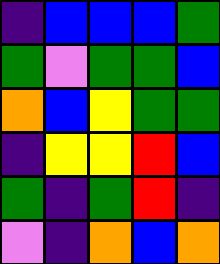[["indigo", "blue", "blue", "blue", "green"], ["green", "violet", "green", "green", "blue"], ["orange", "blue", "yellow", "green", "green"], ["indigo", "yellow", "yellow", "red", "blue"], ["green", "indigo", "green", "red", "indigo"], ["violet", "indigo", "orange", "blue", "orange"]]